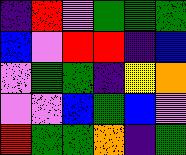[["indigo", "red", "violet", "green", "green", "green"], ["blue", "violet", "red", "red", "indigo", "blue"], ["violet", "green", "green", "indigo", "yellow", "orange"], ["violet", "violet", "blue", "green", "blue", "violet"], ["red", "green", "green", "orange", "indigo", "green"]]